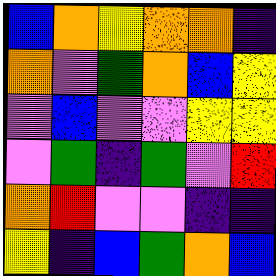[["blue", "orange", "yellow", "orange", "orange", "indigo"], ["orange", "violet", "green", "orange", "blue", "yellow"], ["violet", "blue", "violet", "violet", "yellow", "yellow"], ["violet", "green", "indigo", "green", "violet", "red"], ["orange", "red", "violet", "violet", "indigo", "indigo"], ["yellow", "indigo", "blue", "green", "orange", "blue"]]